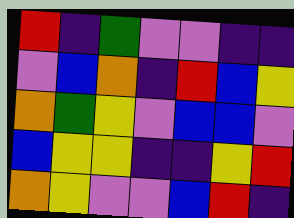[["red", "indigo", "green", "violet", "violet", "indigo", "indigo"], ["violet", "blue", "orange", "indigo", "red", "blue", "yellow"], ["orange", "green", "yellow", "violet", "blue", "blue", "violet"], ["blue", "yellow", "yellow", "indigo", "indigo", "yellow", "red"], ["orange", "yellow", "violet", "violet", "blue", "red", "indigo"]]